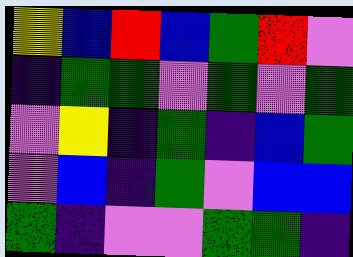[["yellow", "blue", "red", "blue", "green", "red", "violet"], ["indigo", "green", "green", "violet", "green", "violet", "green"], ["violet", "yellow", "indigo", "green", "indigo", "blue", "green"], ["violet", "blue", "indigo", "green", "violet", "blue", "blue"], ["green", "indigo", "violet", "violet", "green", "green", "indigo"]]